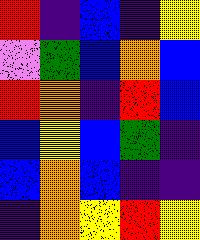[["red", "indigo", "blue", "indigo", "yellow"], ["violet", "green", "blue", "orange", "blue"], ["red", "orange", "indigo", "red", "blue"], ["blue", "yellow", "blue", "green", "indigo"], ["blue", "orange", "blue", "indigo", "indigo"], ["indigo", "orange", "yellow", "red", "yellow"]]